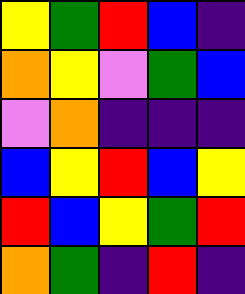[["yellow", "green", "red", "blue", "indigo"], ["orange", "yellow", "violet", "green", "blue"], ["violet", "orange", "indigo", "indigo", "indigo"], ["blue", "yellow", "red", "blue", "yellow"], ["red", "blue", "yellow", "green", "red"], ["orange", "green", "indigo", "red", "indigo"]]